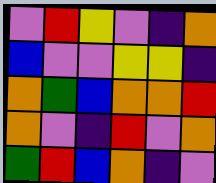[["violet", "red", "yellow", "violet", "indigo", "orange"], ["blue", "violet", "violet", "yellow", "yellow", "indigo"], ["orange", "green", "blue", "orange", "orange", "red"], ["orange", "violet", "indigo", "red", "violet", "orange"], ["green", "red", "blue", "orange", "indigo", "violet"]]